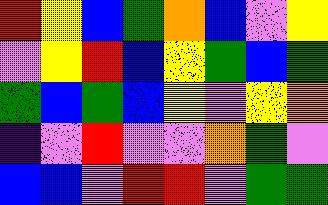[["red", "yellow", "blue", "green", "orange", "blue", "violet", "yellow"], ["violet", "yellow", "red", "blue", "yellow", "green", "blue", "green"], ["green", "blue", "green", "blue", "yellow", "violet", "yellow", "orange"], ["indigo", "violet", "red", "violet", "violet", "orange", "green", "violet"], ["blue", "blue", "violet", "red", "red", "violet", "green", "green"]]